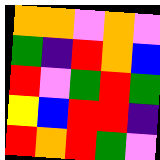[["orange", "orange", "violet", "orange", "violet"], ["green", "indigo", "red", "orange", "blue"], ["red", "violet", "green", "red", "green"], ["yellow", "blue", "red", "red", "indigo"], ["red", "orange", "red", "green", "violet"]]